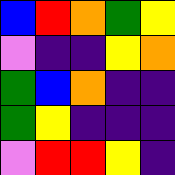[["blue", "red", "orange", "green", "yellow"], ["violet", "indigo", "indigo", "yellow", "orange"], ["green", "blue", "orange", "indigo", "indigo"], ["green", "yellow", "indigo", "indigo", "indigo"], ["violet", "red", "red", "yellow", "indigo"]]